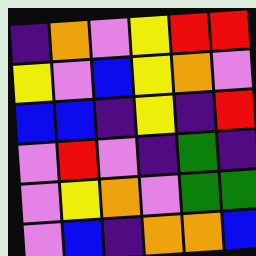[["indigo", "orange", "violet", "yellow", "red", "red"], ["yellow", "violet", "blue", "yellow", "orange", "violet"], ["blue", "blue", "indigo", "yellow", "indigo", "red"], ["violet", "red", "violet", "indigo", "green", "indigo"], ["violet", "yellow", "orange", "violet", "green", "green"], ["violet", "blue", "indigo", "orange", "orange", "blue"]]